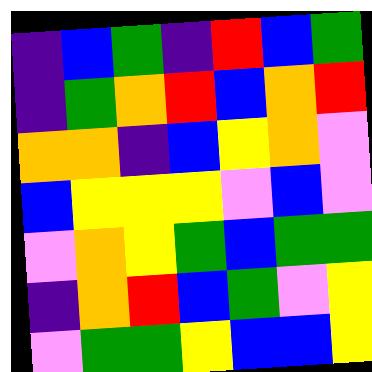[["indigo", "blue", "green", "indigo", "red", "blue", "green"], ["indigo", "green", "orange", "red", "blue", "orange", "red"], ["orange", "orange", "indigo", "blue", "yellow", "orange", "violet"], ["blue", "yellow", "yellow", "yellow", "violet", "blue", "violet"], ["violet", "orange", "yellow", "green", "blue", "green", "green"], ["indigo", "orange", "red", "blue", "green", "violet", "yellow"], ["violet", "green", "green", "yellow", "blue", "blue", "yellow"]]